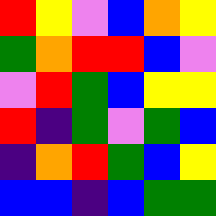[["red", "yellow", "violet", "blue", "orange", "yellow"], ["green", "orange", "red", "red", "blue", "violet"], ["violet", "red", "green", "blue", "yellow", "yellow"], ["red", "indigo", "green", "violet", "green", "blue"], ["indigo", "orange", "red", "green", "blue", "yellow"], ["blue", "blue", "indigo", "blue", "green", "green"]]